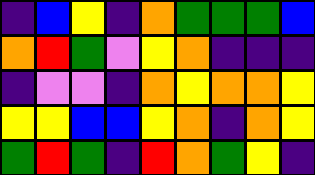[["indigo", "blue", "yellow", "indigo", "orange", "green", "green", "green", "blue"], ["orange", "red", "green", "violet", "yellow", "orange", "indigo", "indigo", "indigo"], ["indigo", "violet", "violet", "indigo", "orange", "yellow", "orange", "orange", "yellow"], ["yellow", "yellow", "blue", "blue", "yellow", "orange", "indigo", "orange", "yellow"], ["green", "red", "green", "indigo", "red", "orange", "green", "yellow", "indigo"]]